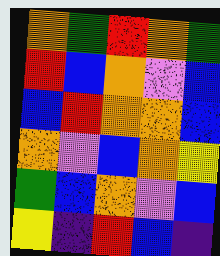[["orange", "green", "red", "orange", "green"], ["red", "blue", "orange", "violet", "blue"], ["blue", "red", "orange", "orange", "blue"], ["orange", "violet", "blue", "orange", "yellow"], ["green", "blue", "orange", "violet", "blue"], ["yellow", "indigo", "red", "blue", "indigo"]]